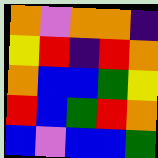[["orange", "violet", "orange", "orange", "indigo"], ["yellow", "red", "indigo", "red", "orange"], ["orange", "blue", "blue", "green", "yellow"], ["red", "blue", "green", "red", "orange"], ["blue", "violet", "blue", "blue", "green"]]